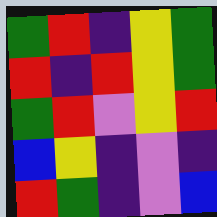[["green", "red", "indigo", "yellow", "green"], ["red", "indigo", "red", "yellow", "green"], ["green", "red", "violet", "yellow", "red"], ["blue", "yellow", "indigo", "violet", "indigo"], ["red", "green", "indigo", "violet", "blue"]]